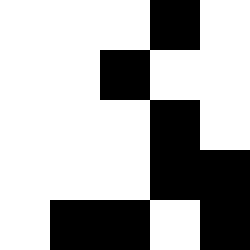[["white", "white", "white", "black", "white"], ["white", "white", "black", "white", "white"], ["white", "white", "white", "black", "white"], ["white", "white", "white", "black", "black"], ["white", "black", "black", "white", "black"]]